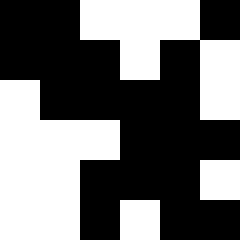[["black", "black", "white", "white", "white", "black"], ["black", "black", "black", "white", "black", "white"], ["white", "black", "black", "black", "black", "white"], ["white", "white", "white", "black", "black", "black"], ["white", "white", "black", "black", "black", "white"], ["white", "white", "black", "white", "black", "black"]]